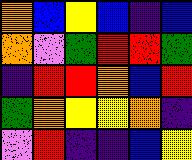[["orange", "blue", "yellow", "blue", "indigo", "blue"], ["orange", "violet", "green", "red", "red", "green"], ["indigo", "red", "red", "orange", "blue", "red"], ["green", "orange", "yellow", "yellow", "orange", "indigo"], ["violet", "red", "indigo", "indigo", "blue", "yellow"]]